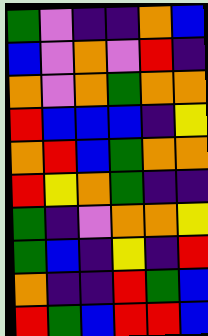[["green", "violet", "indigo", "indigo", "orange", "blue"], ["blue", "violet", "orange", "violet", "red", "indigo"], ["orange", "violet", "orange", "green", "orange", "orange"], ["red", "blue", "blue", "blue", "indigo", "yellow"], ["orange", "red", "blue", "green", "orange", "orange"], ["red", "yellow", "orange", "green", "indigo", "indigo"], ["green", "indigo", "violet", "orange", "orange", "yellow"], ["green", "blue", "indigo", "yellow", "indigo", "red"], ["orange", "indigo", "indigo", "red", "green", "blue"], ["red", "green", "blue", "red", "red", "blue"]]